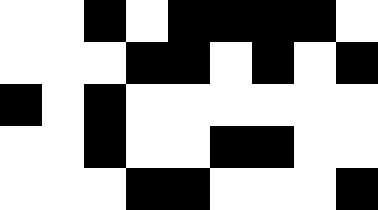[["white", "white", "black", "white", "black", "black", "black", "black", "white"], ["white", "white", "white", "black", "black", "white", "black", "white", "black"], ["black", "white", "black", "white", "white", "white", "white", "white", "white"], ["white", "white", "black", "white", "white", "black", "black", "white", "white"], ["white", "white", "white", "black", "black", "white", "white", "white", "black"]]